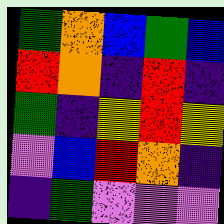[["green", "orange", "blue", "green", "blue"], ["red", "orange", "indigo", "red", "indigo"], ["green", "indigo", "yellow", "red", "yellow"], ["violet", "blue", "red", "orange", "indigo"], ["indigo", "green", "violet", "violet", "violet"]]